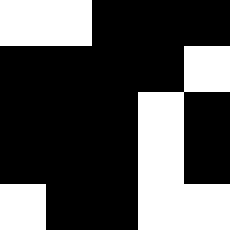[["white", "white", "black", "black", "black"], ["black", "black", "black", "black", "white"], ["black", "black", "black", "white", "black"], ["black", "black", "black", "white", "black"], ["white", "black", "black", "white", "white"]]